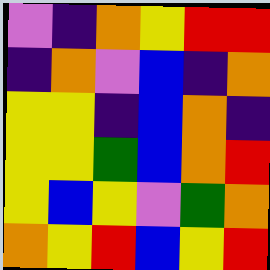[["violet", "indigo", "orange", "yellow", "red", "red"], ["indigo", "orange", "violet", "blue", "indigo", "orange"], ["yellow", "yellow", "indigo", "blue", "orange", "indigo"], ["yellow", "yellow", "green", "blue", "orange", "red"], ["yellow", "blue", "yellow", "violet", "green", "orange"], ["orange", "yellow", "red", "blue", "yellow", "red"]]